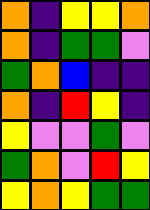[["orange", "indigo", "yellow", "yellow", "orange"], ["orange", "indigo", "green", "green", "violet"], ["green", "orange", "blue", "indigo", "indigo"], ["orange", "indigo", "red", "yellow", "indigo"], ["yellow", "violet", "violet", "green", "violet"], ["green", "orange", "violet", "red", "yellow"], ["yellow", "orange", "yellow", "green", "green"]]